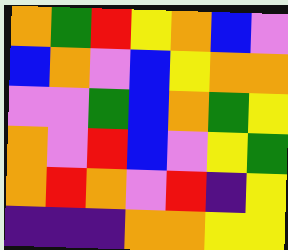[["orange", "green", "red", "yellow", "orange", "blue", "violet"], ["blue", "orange", "violet", "blue", "yellow", "orange", "orange"], ["violet", "violet", "green", "blue", "orange", "green", "yellow"], ["orange", "violet", "red", "blue", "violet", "yellow", "green"], ["orange", "red", "orange", "violet", "red", "indigo", "yellow"], ["indigo", "indigo", "indigo", "orange", "orange", "yellow", "yellow"]]